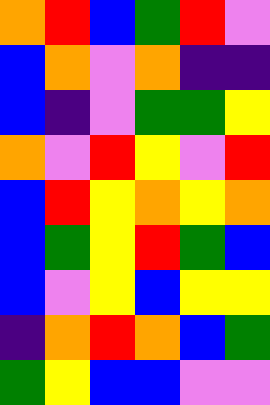[["orange", "red", "blue", "green", "red", "violet"], ["blue", "orange", "violet", "orange", "indigo", "indigo"], ["blue", "indigo", "violet", "green", "green", "yellow"], ["orange", "violet", "red", "yellow", "violet", "red"], ["blue", "red", "yellow", "orange", "yellow", "orange"], ["blue", "green", "yellow", "red", "green", "blue"], ["blue", "violet", "yellow", "blue", "yellow", "yellow"], ["indigo", "orange", "red", "orange", "blue", "green"], ["green", "yellow", "blue", "blue", "violet", "violet"]]